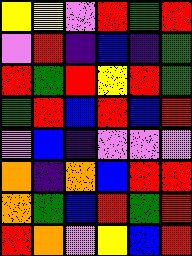[["yellow", "yellow", "violet", "red", "green", "red"], ["violet", "red", "indigo", "blue", "indigo", "green"], ["red", "green", "red", "yellow", "red", "green"], ["green", "red", "blue", "red", "blue", "red"], ["violet", "blue", "indigo", "violet", "violet", "violet"], ["orange", "indigo", "orange", "blue", "red", "red"], ["orange", "green", "blue", "red", "green", "red"], ["red", "orange", "violet", "yellow", "blue", "red"]]